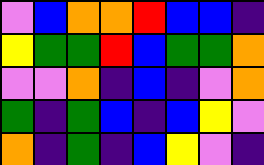[["violet", "blue", "orange", "orange", "red", "blue", "blue", "indigo"], ["yellow", "green", "green", "red", "blue", "green", "green", "orange"], ["violet", "violet", "orange", "indigo", "blue", "indigo", "violet", "orange"], ["green", "indigo", "green", "blue", "indigo", "blue", "yellow", "violet"], ["orange", "indigo", "green", "indigo", "blue", "yellow", "violet", "indigo"]]